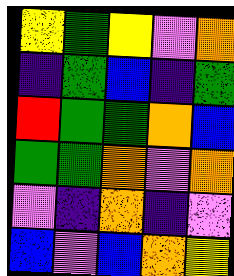[["yellow", "green", "yellow", "violet", "orange"], ["indigo", "green", "blue", "indigo", "green"], ["red", "green", "green", "orange", "blue"], ["green", "green", "orange", "violet", "orange"], ["violet", "indigo", "orange", "indigo", "violet"], ["blue", "violet", "blue", "orange", "yellow"]]